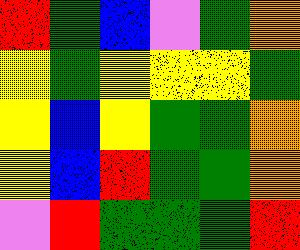[["red", "green", "blue", "violet", "green", "orange"], ["yellow", "green", "yellow", "yellow", "yellow", "green"], ["yellow", "blue", "yellow", "green", "green", "orange"], ["yellow", "blue", "red", "green", "green", "orange"], ["violet", "red", "green", "green", "green", "red"]]